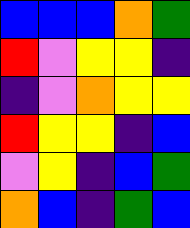[["blue", "blue", "blue", "orange", "green"], ["red", "violet", "yellow", "yellow", "indigo"], ["indigo", "violet", "orange", "yellow", "yellow"], ["red", "yellow", "yellow", "indigo", "blue"], ["violet", "yellow", "indigo", "blue", "green"], ["orange", "blue", "indigo", "green", "blue"]]